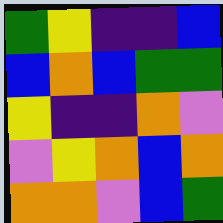[["green", "yellow", "indigo", "indigo", "blue"], ["blue", "orange", "blue", "green", "green"], ["yellow", "indigo", "indigo", "orange", "violet"], ["violet", "yellow", "orange", "blue", "orange"], ["orange", "orange", "violet", "blue", "green"]]